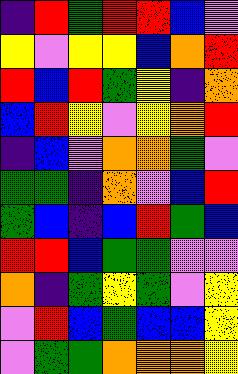[["indigo", "red", "green", "red", "red", "blue", "violet"], ["yellow", "violet", "yellow", "yellow", "blue", "orange", "red"], ["red", "blue", "red", "green", "yellow", "indigo", "orange"], ["blue", "red", "yellow", "violet", "yellow", "orange", "red"], ["indigo", "blue", "violet", "orange", "orange", "green", "violet"], ["green", "green", "indigo", "orange", "violet", "blue", "red"], ["green", "blue", "indigo", "blue", "red", "green", "blue"], ["red", "red", "blue", "green", "green", "violet", "violet"], ["orange", "indigo", "green", "yellow", "green", "violet", "yellow"], ["violet", "red", "blue", "green", "blue", "blue", "yellow"], ["violet", "green", "green", "orange", "orange", "orange", "yellow"]]